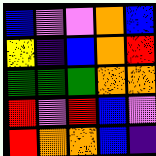[["blue", "violet", "violet", "orange", "blue"], ["yellow", "indigo", "blue", "orange", "red"], ["green", "green", "green", "orange", "orange"], ["red", "violet", "red", "blue", "violet"], ["red", "orange", "orange", "blue", "indigo"]]